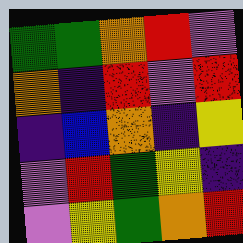[["green", "green", "orange", "red", "violet"], ["orange", "indigo", "red", "violet", "red"], ["indigo", "blue", "orange", "indigo", "yellow"], ["violet", "red", "green", "yellow", "indigo"], ["violet", "yellow", "green", "orange", "red"]]